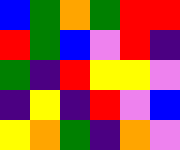[["blue", "green", "orange", "green", "red", "red"], ["red", "green", "blue", "violet", "red", "indigo"], ["green", "indigo", "red", "yellow", "yellow", "violet"], ["indigo", "yellow", "indigo", "red", "violet", "blue"], ["yellow", "orange", "green", "indigo", "orange", "violet"]]